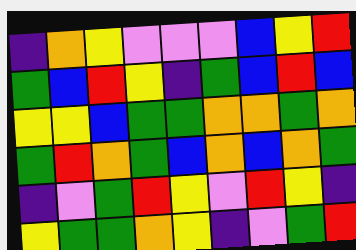[["indigo", "orange", "yellow", "violet", "violet", "violet", "blue", "yellow", "red"], ["green", "blue", "red", "yellow", "indigo", "green", "blue", "red", "blue"], ["yellow", "yellow", "blue", "green", "green", "orange", "orange", "green", "orange"], ["green", "red", "orange", "green", "blue", "orange", "blue", "orange", "green"], ["indigo", "violet", "green", "red", "yellow", "violet", "red", "yellow", "indigo"], ["yellow", "green", "green", "orange", "yellow", "indigo", "violet", "green", "red"]]